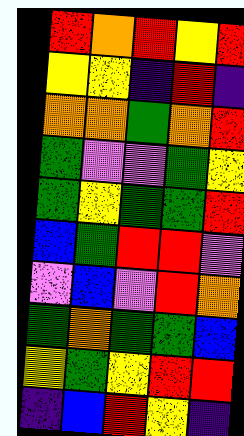[["red", "orange", "red", "yellow", "red"], ["yellow", "yellow", "indigo", "red", "indigo"], ["orange", "orange", "green", "orange", "red"], ["green", "violet", "violet", "green", "yellow"], ["green", "yellow", "green", "green", "red"], ["blue", "green", "red", "red", "violet"], ["violet", "blue", "violet", "red", "orange"], ["green", "orange", "green", "green", "blue"], ["yellow", "green", "yellow", "red", "red"], ["indigo", "blue", "red", "yellow", "indigo"]]